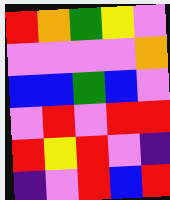[["red", "orange", "green", "yellow", "violet"], ["violet", "violet", "violet", "violet", "orange"], ["blue", "blue", "green", "blue", "violet"], ["violet", "red", "violet", "red", "red"], ["red", "yellow", "red", "violet", "indigo"], ["indigo", "violet", "red", "blue", "red"]]